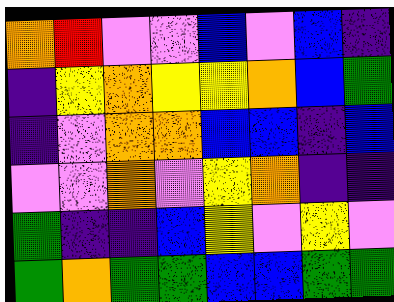[["orange", "red", "violet", "violet", "blue", "violet", "blue", "indigo"], ["indigo", "yellow", "orange", "yellow", "yellow", "orange", "blue", "green"], ["indigo", "violet", "orange", "orange", "blue", "blue", "indigo", "blue"], ["violet", "violet", "orange", "violet", "yellow", "orange", "indigo", "indigo"], ["green", "indigo", "indigo", "blue", "yellow", "violet", "yellow", "violet"], ["green", "orange", "green", "green", "blue", "blue", "green", "green"]]